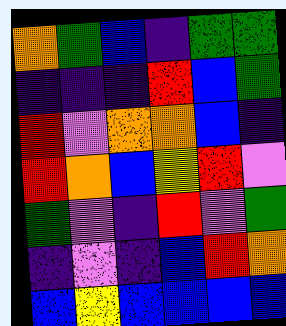[["orange", "green", "blue", "indigo", "green", "green"], ["indigo", "indigo", "indigo", "red", "blue", "green"], ["red", "violet", "orange", "orange", "blue", "indigo"], ["red", "orange", "blue", "yellow", "red", "violet"], ["green", "violet", "indigo", "red", "violet", "green"], ["indigo", "violet", "indigo", "blue", "red", "orange"], ["blue", "yellow", "blue", "blue", "blue", "blue"]]